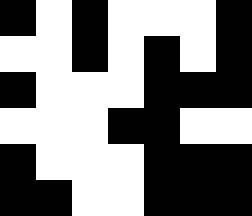[["black", "white", "black", "white", "white", "white", "black"], ["white", "white", "black", "white", "black", "white", "black"], ["black", "white", "white", "white", "black", "black", "black"], ["white", "white", "white", "black", "black", "white", "white"], ["black", "white", "white", "white", "black", "black", "black"], ["black", "black", "white", "white", "black", "black", "black"]]